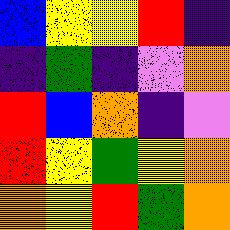[["blue", "yellow", "yellow", "red", "indigo"], ["indigo", "green", "indigo", "violet", "orange"], ["red", "blue", "orange", "indigo", "violet"], ["red", "yellow", "green", "yellow", "orange"], ["orange", "yellow", "red", "green", "orange"]]